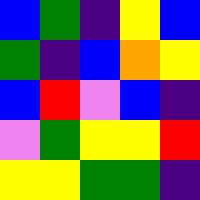[["blue", "green", "indigo", "yellow", "blue"], ["green", "indigo", "blue", "orange", "yellow"], ["blue", "red", "violet", "blue", "indigo"], ["violet", "green", "yellow", "yellow", "red"], ["yellow", "yellow", "green", "green", "indigo"]]